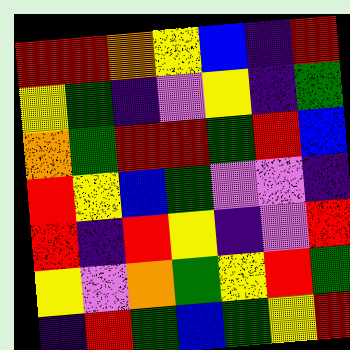[["red", "red", "orange", "yellow", "blue", "indigo", "red"], ["yellow", "green", "indigo", "violet", "yellow", "indigo", "green"], ["orange", "green", "red", "red", "green", "red", "blue"], ["red", "yellow", "blue", "green", "violet", "violet", "indigo"], ["red", "indigo", "red", "yellow", "indigo", "violet", "red"], ["yellow", "violet", "orange", "green", "yellow", "red", "green"], ["indigo", "red", "green", "blue", "green", "yellow", "red"]]